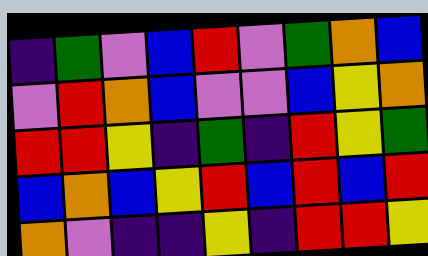[["indigo", "green", "violet", "blue", "red", "violet", "green", "orange", "blue"], ["violet", "red", "orange", "blue", "violet", "violet", "blue", "yellow", "orange"], ["red", "red", "yellow", "indigo", "green", "indigo", "red", "yellow", "green"], ["blue", "orange", "blue", "yellow", "red", "blue", "red", "blue", "red"], ["orange", "violet", "indigo", "indigo", "yellow", "indigo", "red", "red", "yellow"]]